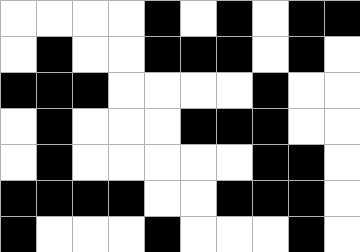[["white", "white", "white", "white", "black", "white", "black", "white", "black", "black"], ["white", "black", "white", "white", "black", "black", "black", "white", "black", "white"], ["black", "black", "black", "white", "white", "white", "white", "black", "white", "white"], ["white", "black", "white", "white", "white", "black", "black", "black", "white", "white"], ["white", "black", "white", "white", "white", "white", "white", "black", "black", "white"], ["black", "black", "black", "black", "white", "white", "black", "black", "black", "white"], ["black", "white", "white", "white", "black", "white", "white", "white", "black", "white"]]